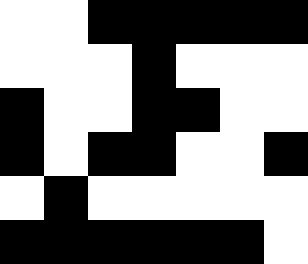[["white", "white", "black", "black", "black", "black", "black"], ["white", "white", "white", "black", "white", "white", "white"], ["black", "white", "white", "black", "black", "white", "white"], ["black", "white", "black", "black", "white", "white", "black"], ["white", "black", "white", "white", "white", "white", "white"], ["black", "black", "black", "black", "black", "black", "white"]]